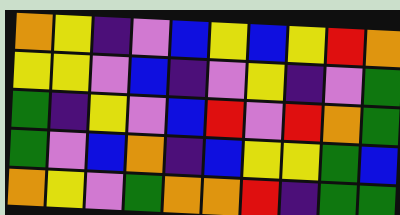[["orange", "yellow", "indigo", "violet", "blue", "yellow", "blue", "yellow", "red", "orange"], ["yellow", "yellow", "violet", "blue", "indigo", "violet", "yellow", "indigo", "violet", "green"], ["green", "indigo", "yellow", "violet", "blue", "red", "violet", "red", "orange", "green"], ["green", "violet", "blue", "orange", "indigo", "blue", "yellow", "yellow", "green", "blue"], ["orange", "yellow", "violet", "green", "orange", "orange", "red", "indigo", "green", "green"]]